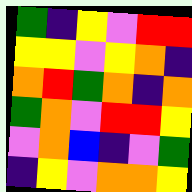[["green", "indigo", "yellow", "violet", "red", "red"], ["yellow", "yellow", "violet", "yellow", "orange", "indigo"], ["orange", "red", "green", "orange", "indigo", "orange"], ["green", "orange", "violet", "red", "red", "yellow"], ["violet", "orange", "blue", "indigo", "violet", "green"], ["indigo", "yellow", "violet", "orange", "orange", "yellow"]]